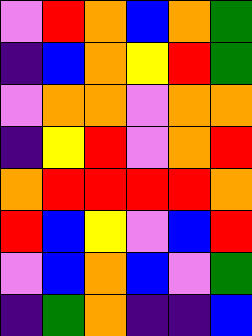[["violet", "red", "orange", "blue", "orange", "green"], ["indigo", "blue", "orange", "yellow", "red", "green"], ["violet", "orange", "orange", "violet", "orange", "orange"], ["indigo", "yellow", "red", "violet", "orange", "red"], ["orange", "red", "red", "red", "red", "orange"], ["red", "blue", "yellow", "violet", "blue", "red"], ["violet", "blue", "orange", "blue", "violet", "green"], ["indigo", "green", "orange", "indigo", "indigo", "blue"]]